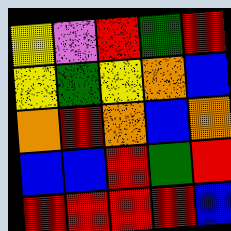[["yellow", "violet", "red", "green", "red"], ["yellow", "green", "yellow", "orange", "blue"], ["orange", "red", "orange", "blue", "orange"], ["blue", "blue", "red", "green", "red"], ["red", "red", "red", "red", "blue"]]